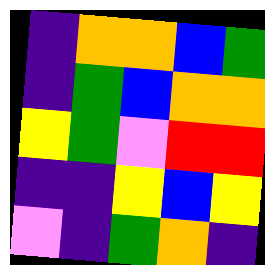[["indigo", "orange", "orange", "blue", "green"], ["indigo", "green", "blue", "orange", "orange"], ["yellow", "green", "violet", "red", "red"], ["indigo", "indigo", "yellow", "blue", "yellow"], ["violet", "indigo", "green", "orange", "indigo"]]